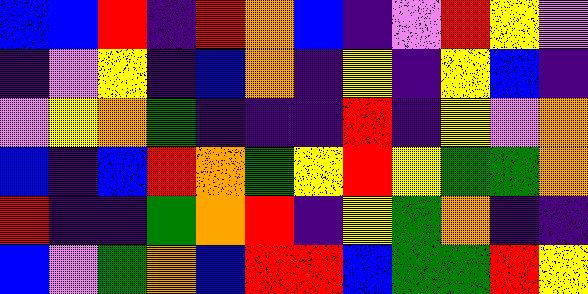[["blue", "blue", "red", "indigo", "red", "orange", "blue", "indigo", "violet", "red", "yellow", "violet"], ["indigo", "violet", "yellow", "indigo", "blue", "orange", "indigo", "yellow", "indigo", "yellow", "blue", "indigo"], ["violet", "yellow", "orange", "green", "indigo", "indigo", "indigo", "red", "indigo", "yellow", "violet", "orange"], ["blue", "indigo", "blue", "red", "orange", "green", "yellow", "red", "yellow", "green", "green", "orange"], ["red", "indigo", "indigo", "green", "orange", "red", "indigo", "yellow", "green", "orange", "indigo", "indigo"], ["blue", "violet", "green", "orange", "blue", "red", "red", "blue", "green", "green", "red", "yellow"]]